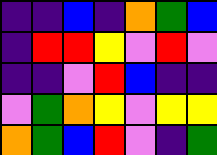[["indigo", "indigo", "blue", "indigo", "orange", "green", "blue"], ["indigo", "red", "red", "yellow", "violet", "red", "violet"], ["indigo", "indigo", "violet", "red", "blue", "indigo", "indigo"], ["violet", "green", "orange", "yellow", "violet", "yellow", "yellow"], ["orange", "green", "blue", "red", "violet", "indigo", "green"]]